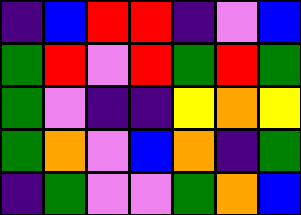[["indigo", "blue", "red", "red", "indigo", "violet", "blue"], ["green", "red", "violet", "red", "green", "red", "green"], ["green", "violet", "indigo", "indigo", "yellow", "orange", "yellow"], ["green", "orange", "violet", "blue", "orange", "indigo", "green"], ["indigo", "green", "violet", "violet", "green", "orange", "blue"]]